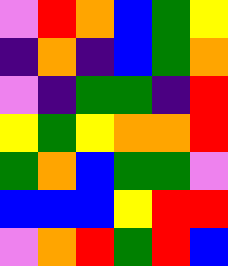[["violet", "red", "orange", "blue", "green", "yellow"], ["indigo", "orange", "indigo", "blue", "green", "orange"], ["violet", "indigo", "green", "green", "indigo", "red"], ["yellow", "green", "yellow", "orange", "orange", "red"], ["green", "orange", "blue", "green", "green", "violet"], ["blue", "blue", "blue", "yellow", "red", "red"], ["violet", "orange", "red", "green", "red", "blue"]]